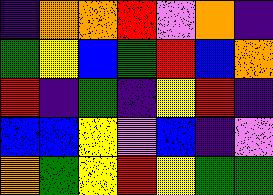[["indigo", "orange", "orange", "red", "violet", "orange", "indigo"], ["green", "yellow", "blue", "green", "red", "blue", "orange"], ["red", "indigo", "green", "indigo", "yellow", "red", "indigo"], ["blue", "blue", "yellow", "violet", "blue", "indigo", "violet"], ["orange", "green", "yellow", "red", "yellow", "green", "green"]]